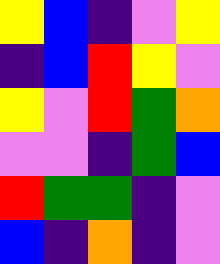[["yellow", "blue", "indigo", "violet", "yellow"], ["indigo", "blue", "red", "yellow", "violet"], ["yellow", "violet", "red", "green", "orange"], ["violet", "violet", "indigo", "green", "blue"], ["red", "green", "green", "indigo", "violet"], ["blue", "indigo", "orange", "indigo", "violet"]]